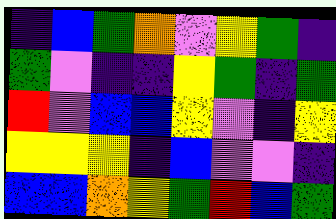[["indigo", "blue", "green", "orange", "violet", "yellow", "green", "indigo"], ["green", "violet", "indigo", "indigo", "yellow", "green", "indigo", "green"], ["red", "violet", "blue", "blue", "yellow", "violet", "indigo", "yellow"], ["yellow", "yellow", "yellow", "indigo", "blue", "violet", "violet", "indigo"], ["blue", "blue", "orange", "yellow", "green", "red", "blue", "green"]]